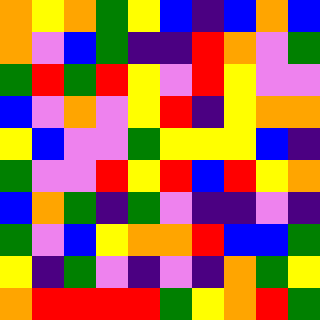[["orange", "yellow", "orange", "green", "yellow", "blue", "indigo", "blue", "orange", "blue"], ["orange", "violet", "blue", "green", "indigo", "indigo", "red", "orange", "violet", "green"], ["green", "red", "green", "red", "yellow", "violet", "red", "yellow", "violet", "violet"], ["blue", "violet", "orange", "violet", "yellow", "red", "indigo", "yellow", "orange", "orange"], ["yellow", "blue", "violet", "violet", "green", "yellow", "yellow", "yellow", "blue", "indigo"], ["green", "violet", "violet", "red", "yellow", "red", "blue", "red", "yellow", "orange"], ["blue", "orange", "green", "indigo", "green", "violet", "indigo", "indigo", "violet", "indigo"], ["green", "violet", "blue", "yellow", "orange", "orange", "red", "blue", "blue", "green"], ["yellow", "indigo", "green", "violet", "indigo", "violet", "indigo", "orange", "green", "yellow"], ["orange", "red", "red", "red", "red", "green", "yellow", "orange", "red", "green"]]